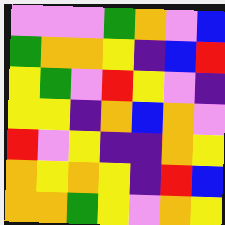[["violet", "violet", "violet", "green", "orange", "violet", "blue"], ["green", "orange", "orange", "yellow", "indigo", "blue", "red"], ["yellow", "green", "violet", "red", "yellow", "violet", "indigo"], ["yellow", "yellow", "indigo", "orange", "blue", "orange", "violet"], ["red", "violet", "yellow", "indigo", "indigo", "orange", "yellow"], ["orange", "yellow", "orange", "yellow", "indigo", "red", "blue"], ["orange", "orange", "green", "yellow", "violet", "orange", "yellow"]]